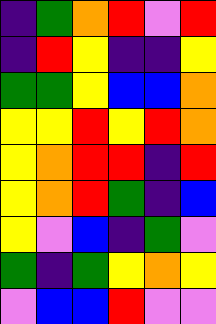[["indigo", "green", "orange", "red", "violet", "red"], ["indigo", "red", "yellow", "indigo", "indigo", "yellow"], ["green", "green", "yellow", "blue", "blue", "orange"], ["yellow", "yellow", "red", "yellow", "red", "orange"], ["yellow", "orange", "red", "red", "indigo", "red"], ["yellow", "orange", "red", "green", "indigo", "blue"], ["yellow", "violet", "blue", "indigo", "green", "violet"], ["green", "indigo", "green", "yellow", "orange", "yellow"], ["violet", "blue", "blue", "red", "violet", "violet"]]